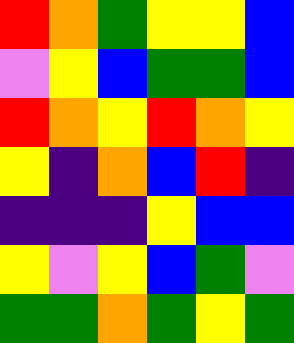[["red", "orange", "green", "yellow", "yellow", "blue"], ["violet", "yellow", "blue", "green", "green", "blue"], ["red", "orange", "yellow", "red", "orange", "yellow"], ["yellow", "indigo", "orange", "blue", "red", "indigo"], ["indigo", "indigo", "indigo", "yellow", "blue", "blue"], ["yellow", "violet", "yellow", "blue", "green", "violet"], ["green", "green", "orange", "green", "yellow", "green"]]